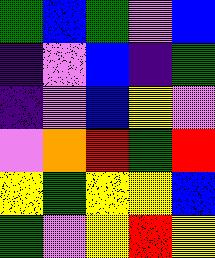[["green", "blue", "green", "violet", "blue"], ["indigo", "violet", "blue", "indigo", "green"], ["indigo", "violet", "blue", "yellow", "violet"], ["violet", "orange", "red", "green", "red"], ["yellow", "green", "yellow", "yellow", "blue"], ["green", "violet", "yellow", "red", "yellow"]]